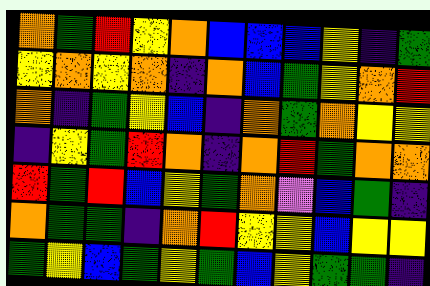[["orange", "green", "red", "yellow", "orange", "blue", "blue", "blue", "yellow", "indigo", "green"], ["yellow", "orange", "yellow", "orange", "indigo", "orange", "blue", "green", "yellow", "orange", "red"], ["orange", "indigo", "green", "yellow", "blue", "indigo", "orange", "green", "orange", "yellow", "yellow"], ["indigo", "yellow", "green", "red", "orange", "indigo", "orange", "red", "green", "orange", "orange"], ["red", "green", "red", "blue", "yellow", "green", "orange", "violet", "blue", "green", "indigo"], ["orange", "green", "green", "indigo", "orange", "red", "yellow", "yellow", "blue", "yellow", "yellow"], ["green", "yellow", "blue", "green", "yellow", "green", "blue", "yellow", "green", "green", "indigo"]]